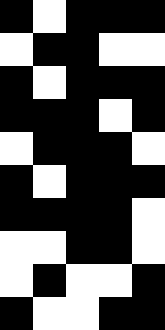[["black", "white", "black", "black", "black"], ["white", "black", "black", "white", "white"], ["black", "white", "black", "black", "black"], ["black", "black", "black", "white", "black"], ["white", "black", "black", "black", "white"], ["black", "white", "black", "black", "black"], ["black", "black", "black", "black", "white"], ["white", "white", "black", "black", "white"], ["white", "black", "white", "white", "black"], ["black", "white", "white", "black", "black"]]